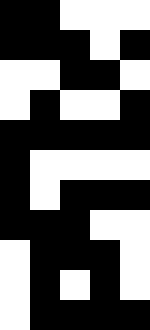[["black", "black", "white", "white", "white"], ["black", "black", "black", "white", "black"], ["white", "white", "black", "black", "white"], ["white", "black", "white", "white", "black"], ["black", "black", "black", "black", "black"], ["black", "white", "white", "white", "white"], ["black", "white", "black", "black", "black"], ["black", "black", "black", "white", "white"], ["white", "black", "black", "black", "white"], ["white", "black", "white", "black", "white"], ["white", "black", "black", "black", "black"]]